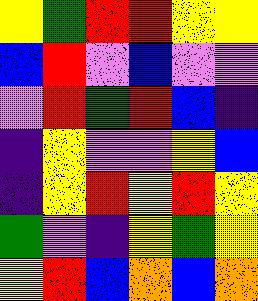[["yellow", "green", "red", "red", "yellow", "yellow"], ["blue", "red", "violet", "blue", "violet", "violet"], ["violet", "red", "green", "red", "blue", "indigo"], ["indigo", "yellow", "violet", "violet", "yellow", "blue"], ["indigo", "yellow", "red", "yellow", "red", "yellow"], ["green", "violet", "indigo", "yellow", "green", "yellow"], ["yellow", "red", "blue", "orange", "blue", "orange"]]